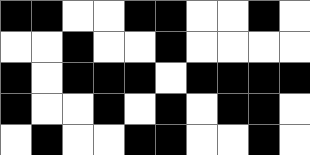[["black", "black", "white", "white", "black", "black", "white", "white", "black", "white"], ["white", "white", "black", "white", "white", "black", "white", "white", "white", "white"], ["black", "white", "black", "black", "black", "white", "black", "black", "black", "black"], ["black", "white", "white", "black", "white", "black", "white", "black", "black", "white"], ["white", "black", "white", "white", "black", "black", "white", "white", "black", "white"]]